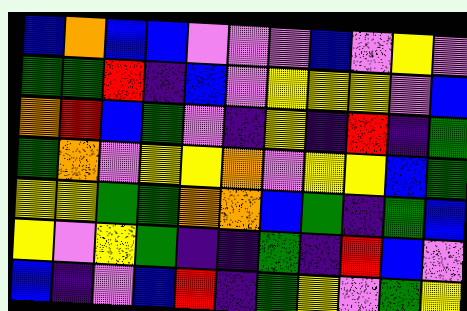[["blue", "orange", "blue", "blue", "violet", "violet", "violet", "blue", "violet", "yellow", "violet"], ["green", "green", "red", "indigo", "blue", "violet", "yellow", "yellow", "yellow", "violet", "blue"], ["orange", "red", "blue", "green", "violet", "indigo", "yellow", "indigo", "red", "indigo", "green"], ["green", "orange", "violet", "yellow", "yellow", "orange", "violet", "yellow", "yellow", "blue", "green"], ["yellow", "yellow", "green", "green", "orange", "orange", "blue", "green", "indigo", "green", "blue"], ["yellow", "violet", "yellow", "green", "indigo", "indigo", "green", "indigo", "red", "blue", "violet"], ["blue", "indigo", "violet", "blue", "red", "indigo", "green", "yellow", "violet", "green", "yellow"]]